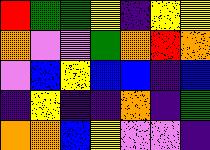[["red", "green", "green", "yellow", "indigo", "yellow", "yellow"], ["orange", "violet", "violet", "green", "orange", "red", "orange"], ["violet", "blue", "yellow", "blue", "blue", "indigo", "blue"], ["indigo", "yellow", "indigo", "indigo", "orange", "indigo", "green"], ["orange", "orange", "blue", "yellow", "violet", "violet", "indigo"]]